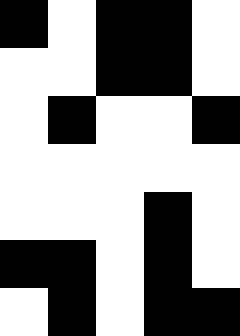[["black", "white", "black", "black", "white"], ["white", "white", "black", "black", "white"], ["white", "black", "white", "white", "black"], ["white", "white", "white", "white", "white"], ["white", "white", "white", "black", "white"], ["black", "black", "white", "black", "white"], ["white", "black", "white", "black", "black"]]